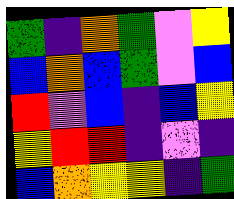[["green", "indigo", "orange", "green", "violet", "yellow"], ["blue", "orange", "blue", "green", "violet", "blue"], ["red", "violet", "blue", "indigo", "blue", "yellow"], ["yellow", "red", "red", "indigo", "violet", "indigo"], ["blue", "orange", "yellow", "yellow", "indigo", "green"]]